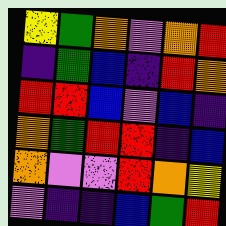[["yellow", "green", "orange", "violet", "orange", "red"], ["indigo", "green", "blue", "indigo", "red", "orange"], ["red", "red", "blue", "violet", "blue", "indigo"], ["orange", "green", "red", "red", "indigo", "blue"], ["orange", "violet", "violet", "red", "orange", "yellow"], ["violet", "indigo", "indigo", "blue", "green", "red"]]